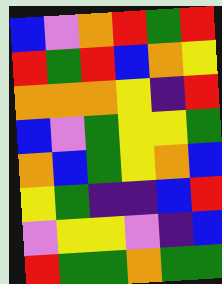[["blue", "violet", "orange", "red", "green", "red"], ["red", "green", "red", "blue", "orange", "yellow"], ["orange", "orange", "orange", "yellow", "indigo", "red"], ["blue", "violet", "green", "yellow", "yellow", "green"], ["orange", "blue", "green", "yellow", "orange", "blue"], ["yellow", "green", "indigo", "indigo", "blue", "red"], ["violet", "yellow", "yellow", "violet", "indigo", "blue"], ["red", "green", "green", "orange", "green", "green"]]